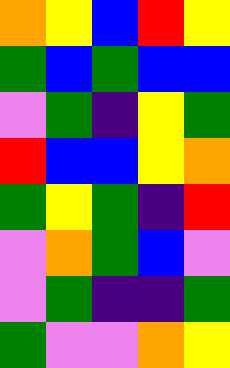[["orange", "yellow", "blue", "red", "yellow"], ["green", "blue", "green", "blue", "blue"], ["violet", "green", "indigo", "yellow", "green"], ["red", "blue", "blue", "yellow", "orange"], ["green", "yellow", "green", "indigo", "red"], ["violet", "orange", "green", "blue", "violet"], ["violet", "green", "indigo", "indigo", "green"], ["green", "violet", "violet", "orange", "yellow"]]